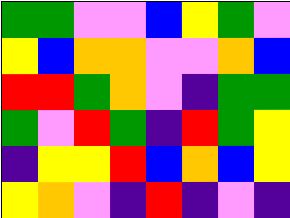[["green", "green", "violet", "violet", "blue", "yellow", "green", "violet"], ["yellow", "blue", "orange", "orange", "violet", "violet", "orange", "blue"], ["red", "red", "green", "orange", "violet", "indigo", "green", "green"], ["green", "violet", "red", "green", "indigo", "red", "green", "yellow"], ["indigo", "yellow", "yellow", "red", "blue", "orange", "blue", "yellow"], ["yellow", "orange", "violet", "indigo", "red", "indigo", "violet", "indigo"]]